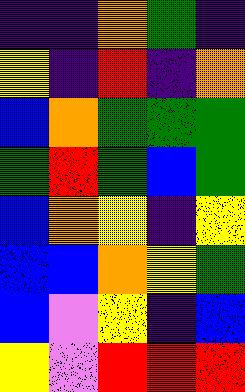[["indigo", "indigo", "orange", "green", "indigo"], ["yellow", "indigo", "red", "indigo", "orange"], ["blue", "orange", "green", "green", "green"], ["green", "red", "green", "blue", "green"], ["blue", "orange", "yellow", "indigo", "yellow"], ["blue", "blue", "orange", "yellow", "green"], ["blue", "violet", "yellow", "indigo", "blue"], ["yellow", "violet", "red", "red", "red"]]